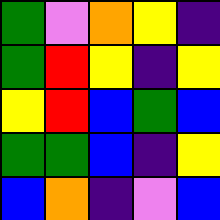[["green", "violet", "orange", "yellow", "indigo"], ["green", "red", "yellow", "indigo", "yellow"], ["yellow", "red", "blue", "green", "blue"], ["green", "green", "blue", "indigo", "yellow"], ["blue", "orange", "indigo", "violet", "blue"]]